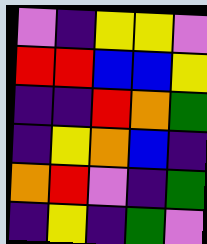[["violet", "indigo", "yellow", "yellow", "violet"], ["red", "red", "blue", "blue", "yellow"], ["indigo", "indigo", "red", "orange", "green"], ["indigo", "yellow", "orange", "blue", "indigo"], ["orange", "red", "violet", "indigo", "green"], ["indigo", "yellow", "indigo", "green", "violet"]]